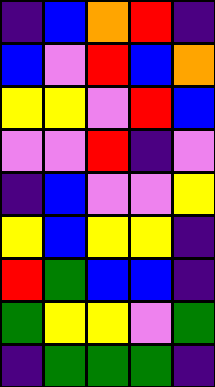[["indigo", "blue", "orange", "red", "indigo"], ["blue", "violet", "red", "blue", "orange"], ["yellow", "yellow", "violet", "red", "blue"], ["violet", "violet", "red", "indigo", "violet"], ["indigo", "blue", "violet", "violet", "yellow"], ["yellow", "blue", "yellow", "yellow", "indigo"], ["red", "green", "blue", "blue", "indigo"], ["green", "yellow", "yellow", "violet", "green"], ["indigo", "green", "green", "green", "indigo"]]